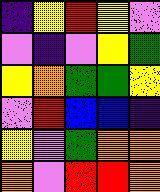[["indigo", "yellow", "red", "yellow", "violet"], ["violet", "indigo", "violet", "yellow", "green"], ["yellow", "orange", "green", "green", "yellow"], ["violet", "red", "blue", "blue", "indigo"], ["yellow", "violet", "green", "orange", "orange"], ["orange", "violet", "red", "red", "orange"]]